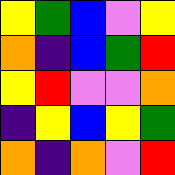[["yellow", "green", "blue", "violet", "yellow"], ["orange", "indigo", "blue", "green", "red"], ["yellow", "red", "violet", "violet", "orange"], ["indigo", "yellow", "blue", "yellow", "green"], ["orange", "indigo", "orange", "violet", "red"]]